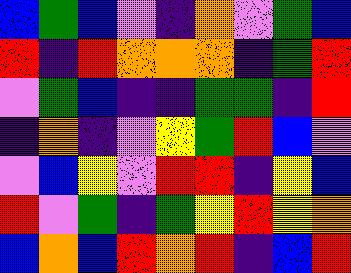[["blue", "green", "blue", "violet", "indigo", "orange", "violet", "green", "blue"], ["red", "indigo", "red", "orange", "orange", "orange", "indigo", "green", "red"], ["violet", "green", "blue", "indigo", "indigo", "green", "green", "indigo", "red"], ["indigo", "orange", "indigo", "violet", "yellow", "green", "red", "blue", "violet"], ["violet", "blue", "yellow", "violet", "red", "red", "indigo", "yellow", "blue"], ["red", "violet", "green", "indigo", "green", "yellow", "red", "yellow", "orange"], ["blue", "orange", "blue", "red", "orange", "red", "indigo", "blue", "red"]]